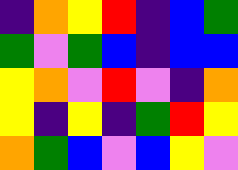[["indigo", "orange", "yellow", "red", "indigo", "blue", "green"], ["green", "violet", "green", "blue", "indigo", "blue", "blue"], ["yellow", "orange", "violet", "red", "violet", "indigo", "orange"], ["yellow", "indigo", "yellow", "indigo", "green", "red", "yellow"], ["orange", "green", "blue", "violet", "blue", "yellow", "violet"]]